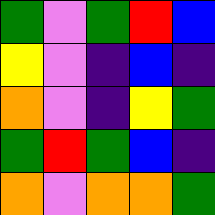[["green", "violet", "green", "red", "blue"], ["yellow", "violet", "indigo", "blue", "indigo"], ["orange", "violet", "indigo", "yellow", "green"], ["green", "red", "green", "blue", "indigo"], ["orange", "violet", "orange", "orange", "green"]]